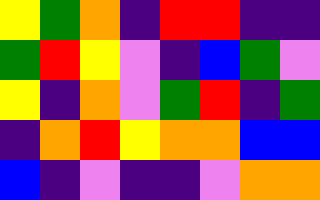[["yellow", "green", "orange", "indigo", "red", "red", "indigo", "indigo"], ["green", "red", "yellow", "violet", "indigo", "blue", "green", "violet"], ["yellow", "indigo", "orange", "violet", "green", "red", "indigo", "green"], ["indigo", "orange", "red", "yellow", "orange", "orange", "blue", "blue"], ["blue", "indigo", "violet", "indigo", "indigo", "violet", "orange", "orange"]]